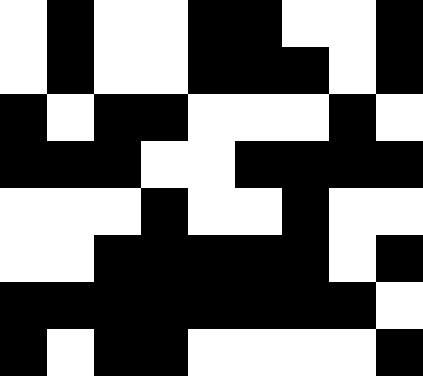[["white", "black", "white", "white", "black", "black", "white", "white", "black"], ["white", "black", "white", "white", "black", "black", "black", "white", "black"], ["black", "white", "black", "black", "white", "white", "white", "black", "white"], ["black", "black", "black", "white", "white", "black", "black", "black", "black"], ["white", "white", "white", "black", "white", "white", "black", "white", "white"], ["white", "white", "black", "black", "black", "black", "black", "white", "black"], ["black", "black", "black", "black", "black", "black", "black", "black", "white"], ["black", "white", "black", "black", "white", "white", "white", "white", "black"]]